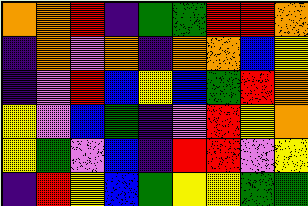[["orange", "orange", "red", "indigo", "green", "green", "red", "red", "orange"], ["indigo", "orange", "violet", "orange", "indigo", "orange", "orange", "blue", "yellow"], ["indigo", "violet", "red", "blue", "yellow", "blue", "green", "red", "orange"], ["yellow", "violet", "blue", "green", "indigo", "violet", "red", "yellow", "orange"], ["yellow", "green", "violet", "blue", "indigo", "red", "red", "violet", "yellow"], ["indigo", "red", "yellow", "blue", "green", "yellow", "yellow", "green", "green"]]